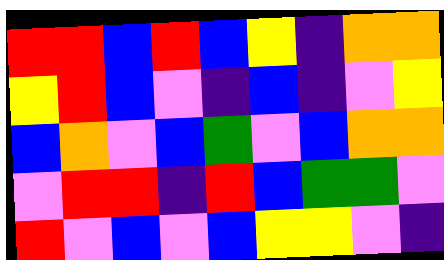[["red", "red", "blue", "red", "blue", "yellow", "indigo", "orange", "orange"], ["yellow", "red", "blue", "violet", "indigo", "blue", "indigo", "violet", "yellow"], ["blue", "orange", "violet", "blue", "green", "violet", "blue", "orange", "orange"], ["violet", "red", "red", "indigo", "red", "blue", "green", "green", "violet"], ["red", "violet", "blue", "violet", "blue", "yellow", "yellow", "violet", "indigo"]]